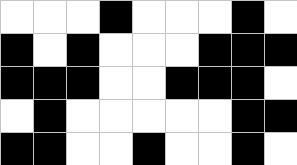[["white", "white", "white", "black", "white", "white", "white", "black", "white"], ["black", "white", "black", "white", "white", "white", "black", "black", "black"], ["black", "black", "black", "white", "white", "black", "black", "black", "white"], ["white", "black", "white", "white", "white", "white", "white", "black", "black"], ["black", "black", "white", "white", "black", "white", "white", "black", "white"]]